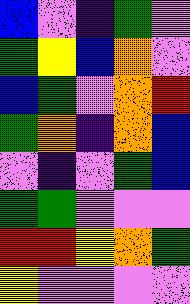[["blue", "violet", "indigo", "green", "violet"], ["green", "yellow", "blue", "orange", "violet"], ["blue", "green", "violet", "orange", "red"], ["green", "orange", "indigo", "orange", "blue"], ["violet", "indigo", "violet", "green", "blue"], ["green", "green", "violet", "violet", "violet"], ["red", "red", "yellow", "orange", "green"], ["yellow", "violet", "violet", "violet", "violet"]]